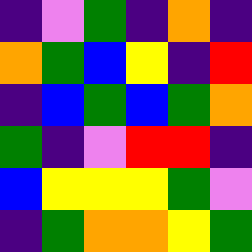[["indigo", "violet", "green", "indigo", "orange", "indigo"], ["orange", "green", "blue", "yellow", "indigo", "red"], ["indigo", "blue", "green", "blue", "green", "orange"], ["green", "indigo", "violet", "red", "red", "indigo"], ["blue", "yellow", "yellow", "yellow", "green", "violet"], ["indigo", "green", "orange", "orange", "yellow", "green"]]